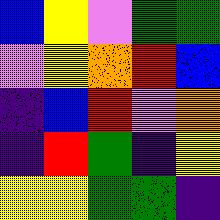[["blue", "yellow", "violet", "green", "green"], ["violet", "yellow", "orange", "red", "blue"], ["indigo", "blue", "red", "violet", "orange"], ["indigo", "red", "green", "indigo", "yellow"], ["yellow", "yellow", "green", "green", "indigo"]]